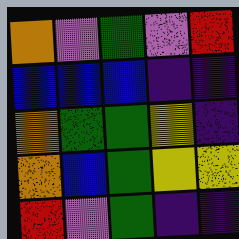[["orange", "violet", "green", "violet", "red"], ["blue", "blue", "blue", "indigo", "indigo"], ["orange", "green", "green", "yellow", "indigo"], ["orange", "blue", "green", "yellow", "yellow"], ["red", "violet", "green", "indigo", "indigo"]]